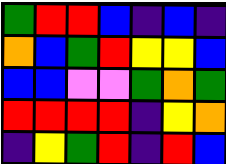[["green", "red", "red", "blue", "indigo", "blue", "indigo"], ["orange", "blue", "green", "red", "yellow", "yellow", "blue"], ["blue", "blue", "violet", "violet", "green", "orange", "green"], ["red", "red", "red", "red", "indigo", "yellow", "orange"], ["indigo", "yellow", "green", "red", "indigo", "red", "blue"]]